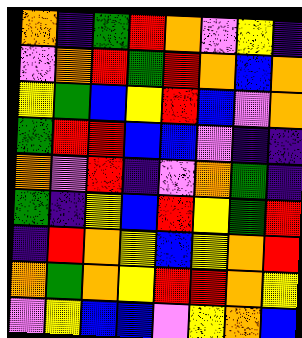[["orange", "indigo", "green", "red", "orange", "violet", "yellow", "indigo"], ["violet", "orange", "red", "green", "red", "orange", "blue", "orange"], ["yellow", "green", "blue", "yellow", "red", "blue", "violet", "orange"], ["green", "red", "red", "blue", "blue", "violet", "indigo", "indigo"], ["orange", "violet", "red", "indigo", "violet", "orange", "green", "indigo"], ["green", "indigo", "yellow", "blue", "red", "yellow", "green", "red"], ["indigo", "red", "orange", "yellow", "blue", "yellow", "orange", "red"], ["orange", "green", "orange", "yellow", "red", "red", "orange", "yellow"], ["violet", "yellow", "blue", "blue", "violet", "yellow", "orange", "blue"]]